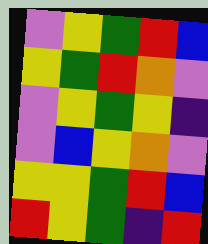[["violet", "yellow", "green", "red", "blue"], ["yellow", "green", "red", "orange", "violet"], ["violet", "yellow", "green", "yellow", "indigo"], ["violet", "blue", "yellow", "orange", "violet"], ["yellow", "yellow", "green", "red", "blue"], ["red", "yellow", "green", "indigo", "red"]]